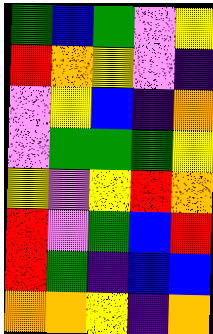[["green", "blue", "green", "violet", "yellow"], ["red", "orange", "yellow", "violet", "indigo"], ["violet", "yellow", "blue", "indigo", "orange"], ["violet", "green", "green", "green", "yellow"], ["yellow", "violet", "yellow", "red", "orange"], ["red", "violet", "green", "blue", "red"], ["red", "green", "indigo", "blue", "blue"], ["orange", "orange", "yellow", "indigo", "orange"]]